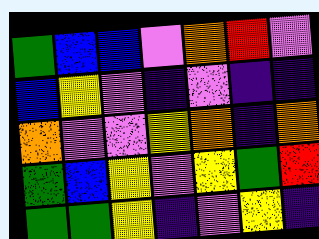[["green", "blue", "blue", "violet", "orange", "red", "violet"], ["blue", "yellow", "violet", "indigo", "violet", "indigo", "indigo"], ["orange", "violet", "violet", "yellow", "orange", "indigo", "orange"], ["green", "blue", "yellow", "violet", "yellow", "green", "red"], ["green", "green", "yellow", "indigo", "violet", "yellow", "indigo"]]